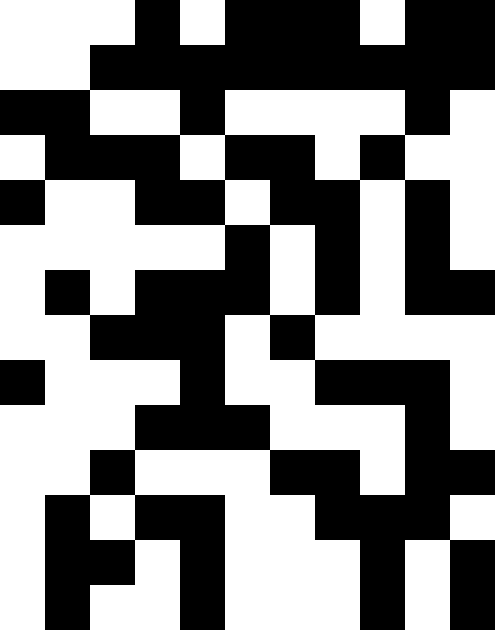[["white", "white", "white", "black", "white", "black", "black", "black", "white", "black", "black"], ["white", "white", "black", "black", "black", "black", "black", "black", "black", "black", "black"], ["black", "black", "white", "white", "black", "white", "white", "white", "white", "black", "white"], ["white", "black", "black", "black", "white", "black", "black", "white", "black", "white", "white"], ["black", "white", "white", "black", "black", "white", "black", "black", "white", "black", "white"], ["white", "white", "white", "white", "white", "black", "white", "black", "white", "black", "white"], ["white", "black", "white", "black", "black", "black", "white", "black", "white", "black", "black"], ["white", "white", "black", "black", "black", "white", "black", "white", "white", "white", "white"], ["black", "white", "white", "white", "black", "white", "white", "black", "black", "black", "white"], ["white", "white", "white", "black", "black", "black", "white", "white", "white", "black", "white"], ["white", "white", "black", "white", "white", "white", "black", "black", "white", "black", "black"], ["white", "black", "white", "black", "black", "white", "white", "black", "black", "black", "white"], ["white", "black", "black", "white", "black", "white", "white", "white", "black", "white", "black"], ["white", "black", "white", "white", "black", "white", "white", "white", "black", "white", "black"]]